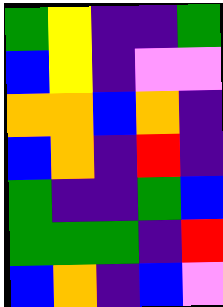[["green", "yellow", "indigo", "indigo", "green"], ["blue", "yellow", "indigo", "violet", "violet"], ["orange", "orange", "blue", "orange", "indigo"], ["blue", "orange", "indigo", "red", "indigo"], ["green", "indigo", "indigo", "green", "blue"], ["green", "green", "green", "indigo", "red"], ["blue", "orange", "indigo", "blue", "violet"]]